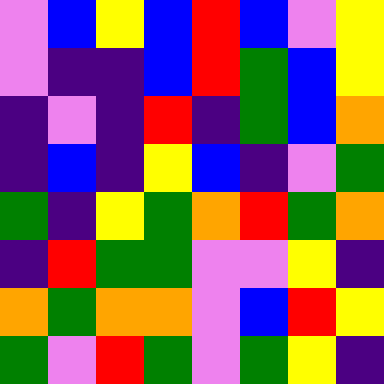[["violet", "blue", "yellow", "blue", "red", "blue", "violet", "yellow"], ["violet", "indigo", "indigo", "blue", "red", "green", "blue", "yellow"], ["indigo", "violet", "indigo", "red", "indigo", "green", "blue", "orange"], ["indigo", "blue", "indigo", "yellow", "blue", "indigo", "violet", "green"], ["green", "indigo", "yellow", "green", "orange", "red", "green", "orange"], ["indigo", "red", "green", "green", "violet", "violet", "yellow", "indigo"], ["orange", "green", "orange", "orange", "violet", "blue", "red", "yellow"], ["green", "violet", "red", "green", "violet", "green", "yellow", "indigo"]]